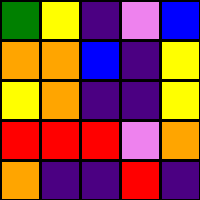[["green", "yellow", "indigo", "violet", "blue"], ["orange", "orange", "blue", "indigo", "yellow"], ["yellow", "orange", "indigo", "indigo", "yellow"], ["red", "red", "red", "violet", "orange"], ["orange", "indigo", "indigo", "red", "indigo"]]